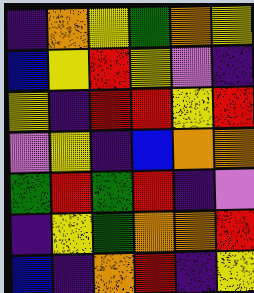[["indigo", "orange", "yellow", "green", "orange", "yellow"], ["blue", "yellow", "red", "yellow", "violet", "indigo"], ["yellow", "indigo", "red", "red", "yellow", "red"], ["violet", "yellow", "indigo", "blue", "orange", "orange"], ["green", "red", "green", "red", "indigo", "violet"], ["indigo", "yellow", "green", "orange", "orange", "red"], ["blue", "indigo", "orange", "red", "indigo", "yellow"]]